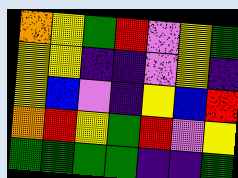[["orange", "yellow", "green", "red", "violet", "yellow", "green"], ["yellow", "yellow", "indigo", "indigo", "violet", "yellow", "indigo"], ["yellow", "blue", "violet", "indigo", "yellow", "blue", "red"], ["orange", "red", "yellow", "green", "red", "violet", "yellow"], ["green", "green", "green", "green", "indigo", "indigo", "green"]]